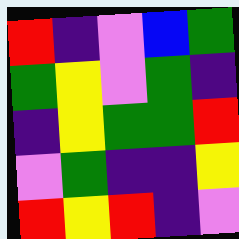[["red", "indigo", "violet", "blue", "green"], ["green", "yellow", "violet", "green", "indigo"], ["indigo", "yellow", "green", "green", "red"], ["violet", "green", "indigo", "indigo", "yellow"], ["red", "yellow", "red", "indigo", "violet"]]